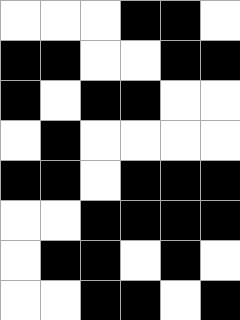[["white", "white", "white", "black", "black", "white"], ["black", "black", "white", "white", "black", "black"], ["black", "white", "black", "black", "white", "white"], ["white", "black", "white", "white", "white", "white"], ["black", "black", "white", "black", "black", "black"], ["white", "white", "black", "black", "black", "black"], ["white", "black", "black", "white", "black", "white"], ["white", "white", "black", "black", "white", "black"]]